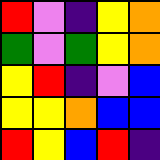[["red", "violet", "indigo", "yellow", "orange"], ["green", "violet", "green", "yellow", "orange"], ["yellow", "red", "indigo", "violet", "blue"], ["yellow", "yellow", "orange", "blue", "blue"], ["red", "yellow", "blue", "red", "indigo"]]